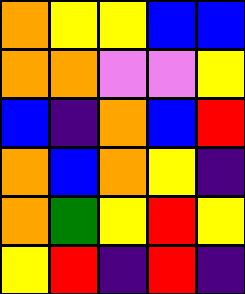[["orange", "yellow", "yellow", "blue", "blue"], ["orange", "orange", "violet", "violet", "yellow"], ["blue", "indigo", "orange", "blue", "red"], ["orange", "blue", "orange", "yellow", "indigo"], ["orange", "green", "yellow", "red", "yellow"], ["yellow", "red", "indigo", "red", "indigo"]]